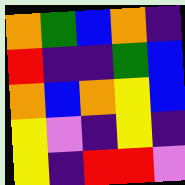[["orange", "green", "blue", "orange", "indigo"], ["red", "indigo", "indigo", "green", "blue"], ["orange", "blue", "orange", "yellow", "blue"], ["yellow", "violet", "indigo", "yellow", "indigo"], ["yellow", "indigo", "red", "red", "violet"]]